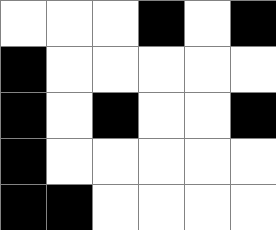[["white", "white", "white", "black", "white", "black"], ["black", "white", "white", "white", "white", "white"], ["black", "white", "black", "white", "white", "black"], ["black", "white", "white", "white", "white", "white"], ["black", "black", "white", "white", "white", "white"]]